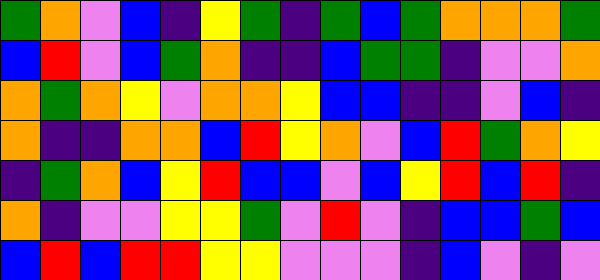[["green", "orange", "violet", "blue", "indigo", "yellow", "green", "indigo", "green", "blue", "green", "orange", "orange", "orange", "green"], ["blue", "red", "violet", "blue", "green", "orange", "indigo", "indigo", "blue", "green", "green", "indigo", "violet", "violet", "orange"], ["orange", "green", "orange", "yellow", "violet", "orange", "orange", "yellow", "blue", "blue", "indigo", "indigo", "violet", "blue", "indigo"], ["orange", "indigo", "indigo", "orange", "orange", "blue", "red", "yellow", "orange", "violet", "blue", "red", "green", "orange", "yellow"], ["indigo", "green", "orange", "blue", "yellow", "red", "blue", "blue", "violet", "blue", "yellow", "red", "blue", "red", "indigo"], ["orange", "indigo", "violet", "violet", "yellow", "yellow", "green", "violet", "red", "violet", "indigo", "blue", "blue", "green", "blue"], ["blue", "red", "blue", "red", "red", "yellow", "yellow", "violet", "violet", "violet", "indigo", "blue", "violet", "indigo", "violet"]]